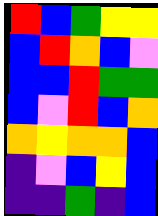[["red", "blue", "green", "yellow", "yellow"], ["blue", "red", "orange", "blue", "violet"], ["blue", "blue", "red", "green", "green"], ["blue", "violet", "red", "blue", "orange"], ["orange", "yellow", "orange", "orange", "blue"], ["indigo", "violet", "blue", "yellow", "blue"], ["indigo", "indigo", "green", "indigo", "blue"]]